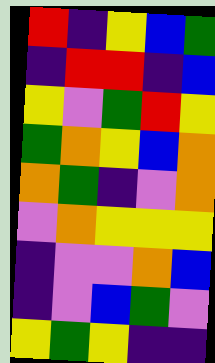[["red", "indigo", "yellow", "blue", "green"], ["indigo", "red", "red", "indigo", "blue"], ["yellow", "violet", "green", "red", "yellow"], ["green", "orange", "yellow", "blue", "orange"], ["orange", "green", "indigo", "violet", "orange"], ["violet", "orange", "yellow", "yellow", "yellow"], ["indigo", "violet", "violet", "orange", "blue"], ["indigo", "violet", "blue", "green", "violet"], ["yellow", "green", "yellow", "indigo", "indigo"]]